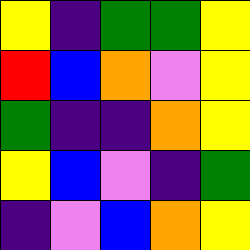[["yellow", "indigo", "green", "green", "yellow"], ["red", "blue", "orange", "violet", "yellow"], ["green", "indigo", "indigo", "orange", "yellow"], ["yellow", "blue", "violet", "indigo", "green"], ["indigo", "violet", "blue", "orange", "yellow"]]